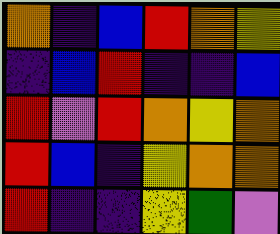[["orange", "indigo", "blue", "red", "orange", "yellow"], ["indigo", "blue", "red", "indigo", "indigo", "blue"], ["red", "violet", "red", "orange", "yellow", "orange"], ["red", "blue", "indigo", "yellow", "orange", "orange"], ["red", "indigo", "indigo", "yellow", "green", "violet"]]